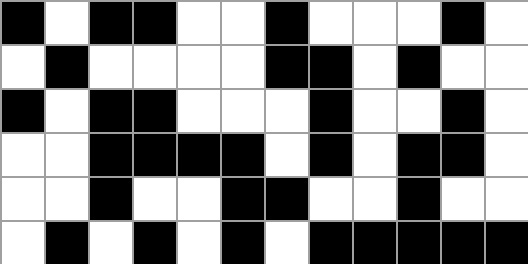[["black", "white", "black", "black", "white", "white", "black", "white", "white", "white", "black", "white"], ["white", "black", "white", "white", "white", "white", "black", "black", "white", "black", "white", "white"], ["black", "white", "black", "black", "white", "white", "white", "black", "white", "white", "black", "white"], ["white", "white", "black", "black", "black", "black", "white", "black", "white", "black", "black", "white"], ["white", "white", "black", "white", "white", "black", "black", "white", "white", "black", "white", "white"], ["white", "black", "white", "black", "white", "black", "white", "black", "black", "black", "black", "black"]]